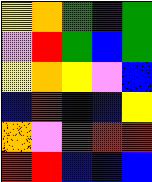[["yellow", "orange", "green", "indigo", "green"], ["violet", "red", "green", "blue", "green"], ["yellow", "orange", "yellow", "violet", "blue"], ["blue", "red", "blue", "blue", "yellow"], ["orange", "violet", "red", "red", "red"], ["red", "red", "blue", "blue", "blue"]]